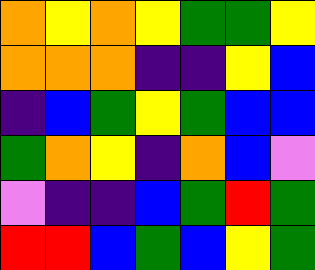[["orange", "yellow", "orange", "yellow", "green", "green", "yellow"], ["orange", "orange", "orange", "indigo", "indigo", "yellow", "blue"], ["indigo", "blue", "green", "yellow", "green", "blue", "blue"], ["green", "orange", "yellow", "indigo", "orange", "blue", "violet"], ["violet", "indigo", "indigo", "blue", "green", "red", "green"], ["red", "red", "blue", "green", "blue", "yellow", "green"]]